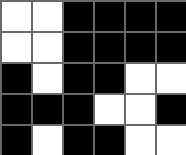[["white", "white", "black", "black", "black", "black"], ["white", "white", "black", "black", "black", "black"], ["black", "white", "black", "black", "white", "white"], ["black", "black", "black", "white", "white", "black"], ["black", "white", "black", "black", "white", "white"]]